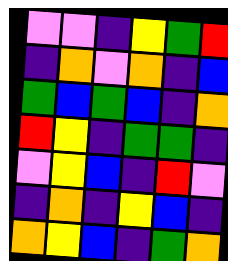[["violet", "violet", "indigo", "yellow", "green", "red"], ["indigo", "orange", "violet", "orange", "indigo", "blue"], ["green", "blue", "green", "blue", "indigo", "orange"], ["red", "yellow", "indigo", "green", "green", "indigo"], ["violet", "yellow", "blue", "indigo", "red", "violet"], ["indigo", "orange", "indigo", "yellow", "blue", "indigo"], ["orange", "yellow", "blue", "indigo", "green", "orange"]]